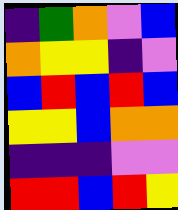[["indigo", "green", "orange", "violet", "blue"], ["orange", "yellow", "yellow", "indigo", "violet"], ["blue", "red", "blue", "red", "blue"], ["yellow", "yellow", "blue", "orange", "orange"], ["indigo", "indigo", "indigo", "violet", "violet"], ["red", "red", "blue", "red", "yellow"]]